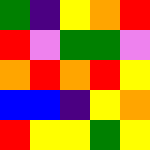[["green", "indigo", "yellow", "orange", "red"], ["red", "violet", "green", "green", "violet"], ["orange", "red", "orange", "red", "yellow"], ["blue", "blue", "indigo", "yellow", "orange"], ["red", "yellow", "yellow", "green", "yellow"]]